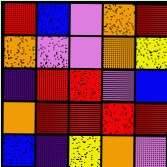[["red", "blue", "violet", "orange", "red"], ["orange", "violet", "violet", "orange", "yellow"], ["indigo", "red", "red", "violet", "blue"], ["orange", "red", "red", "red", "red"], ["blue", "indigo", "yellow", "orange", "violet"]]